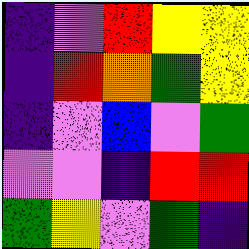[["indigo", "violet", "red", "yellow", "yellow"], ["indigo", "red", "orange", "green", "yellow"], ["indigo", "violet", "blue", "violet", "green"], ["violet", "violet", "indigo", "red", "red"], ["green", "yellow", "violet", "green", "indigo"]]